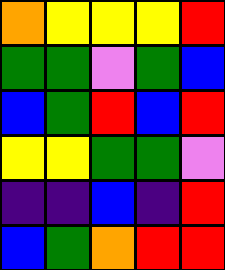[["orange", "yellow", "yellow", "yellow", "red"], ["green", "green", "violet", "green", "blue"], ["blue", "green", "red", "blue", "red"], ["yellow", "yellow", "green", "green", "violet"], ["indigo", "indigo", "blue", "indigo", "red"], ["blue", "green", "orange", "red", "red"]]